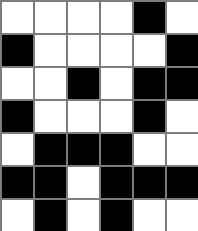[["white", "white", "white", "white", "black", "white"], ["black", "white", "white", "white", "white", "black"], ["white", "white", "black", "white", "black", "black"], ["black", "white", "white", "white", "black", "white"], ["white", "black", "black", "black", "white", "white"], ["black", "black", "white", "black", "black", "black"], ["white", "black", "white", "black", "white", "white"]]